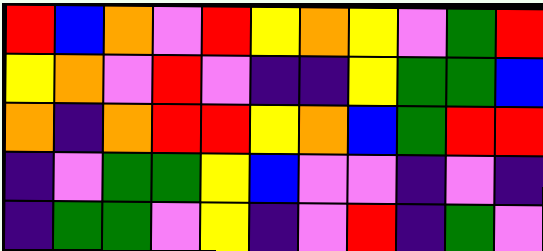[["red", "blue", "orange", "violet", "red", "yellow", "orange", "yellow", "violet", "green", "red"], ["yellow", "orange", "violet", "red", "violet", "indigo", "indigo", "yellow", "green", "green", "blue"], ["orange", "indigo", "orange", "red", "red", "yellow", "orange", "blue", "green", "red", "red"], ["indigo", "violet", "green", "green", "yellow", "blue", "violet", "violet", "indigo", "violet", "indigo"], ["indigo", "green", "green", "violet", "yellow", "indigo", "violet", "red", "indigo", "green", "violet"]]